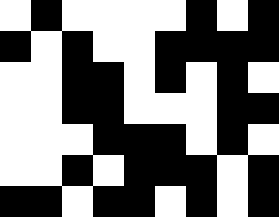[["white", "black", "white", "white", "white", "white", "black", "white", "black"], ["black", "white", "black", "white", "white", "black", "black", "black", "black"], ["white", "white", "black", "black", "white", "black", "white", "black", "white"], ["white", "white", "black", "black", "white", "white", "white", "black", "black"], ["white", "white", "white", "black", "black", "black", "white", "black", "white"], ["white", "white", "black", "white", "black", "black", "black", "white", "black"], ["black", "black", "white", "black", "black", "white", "black", "white", "black"]]